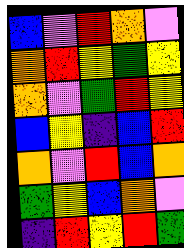[["blue", "violet", "red", "orange", "violet"], ["orange", "red", "yellow", "green", "yellow"], ["orange", "violet", "green", "red", "yellow"], ["blue", "yellow", "indigo", "blue", "red"], ["orange", "violet", "red", "blue", "orange"], ["green", "yellow", "blue", "orange", "violet"], ["indigo", "red", "yellow", "red", "green"]]